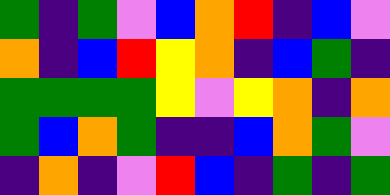[["green", "indigo", "green", "violet", "blue", "orange", "red", "indigo", "blue", "violet"], ["orange", "indigo", "blue", "red", "yellow", "orange", "indigo", "blue", "green", "indigo"], ["green", "green", "green", "green", "yellow", "violet", "yellow", "orange", "indigo", "orange"], ["green", "blue", "orange", "green", "indigo", "indigo", "blue", "orange", "green", "violet"], ["indigo", "orange", "indigo", "violet", "red", "blue", "indigo", "green", "indigo", "green"]]